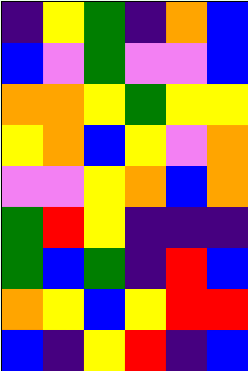[["indigo", "yellow", "green", "indigo", "orange", "blue"], ["blue", "violet", "green", "violet", "violet", "blue"], ["orange", "orange", "yellow", "green", "yellow", "yellow"], ["yellow", "orange", "blue", "yellow", "violet", "orange"], ["violet", "violet", "yellow", "orange", "blue", "orange"], ["green", "red", "yellow", "indigo", "indigo", "indigo"], ["green", "blue", "green", "indigo", "red", "blue"], ["orange", "yellow", "blue", "yellow", "red", "red"], ["blue", "indigo", "yellow", "red", "indigo", "blue"]]